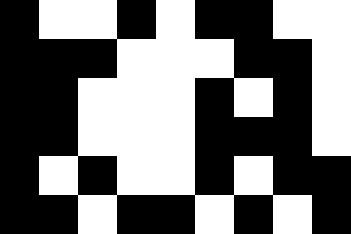[["black", "white", "white", "black", "white", "black", "black", "white", "white"], ["black", "black", "black", "white", "white", "white", "black", "black", "white"], ["black", "black", "white", "white", "white", "black", "white", "black", "white"], ["black", "black", "white", "white", "white", "black", "black", "black", "white"], ["black", "white", "black", "white", "white", "black", "white", "black", "black"], ["black", "black", "white", "black", "black", "white", "black", "white", "black"]]